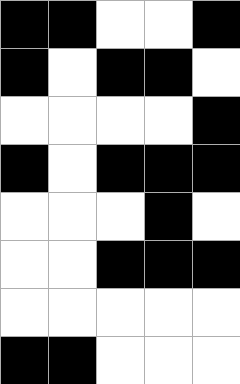[["black", "black", "white", "white", "black"], ["black", "white", "black", "black", "white"], ["white", "white", "white", "white", "black"], ["black", "white", "black", "black", "black"], ["white", "white", "white", "black", "white"], ["white", "white", "black", "black", "black"], ["white", "white", "white", "white", "white"], ["black", "black", "white", "white", "white"]]